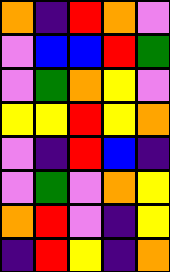[["orange", "indigo", "red", "orange", "violet"], ["violet", "blue", "blue", "red", "green"], ["violet", "green", "orange", "yellow", "violet"], ["yellow", "yellow", "red", "yellow", "orange"], ["violet", "indigo", "red", "blue", "indigo"], ["violet", "green", "violet", "orange", "yellow"], ["orange", "red", "violet", "indigo", "yellow"], ["indigo", "red", "yellow", "indigo", "orange"]]